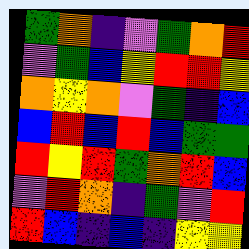[["green", "orange", "indigo", "violet", "green", "orange", "red"], ["violet", "green", "blue", "yellow", "red", "red", "yellow"], ["orange", "yellow", "orange", "violet", "green", "indigo", "blue"], ["blue", "red", "blue", "red", "blue", "green", "green"], ["red", "yellow", "red", "green", "orange", "red", "blue"], ["violet", "red", "orange", "indigo", "green", "violet", "red"], ["red", "blue", "indigo", "blue", "indigo", "yellow", "yellow"]]